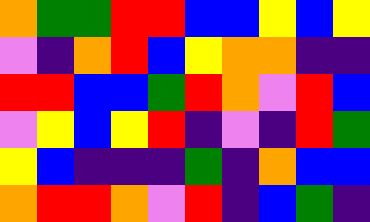[["orange", "green", "green", "red", "red", "blue", "blue", "yellow", "blue", "yellow"], ["violet", "indigo", "orange", "red", "blue", "yellow", "orange", "orange", "indigo", "indigo"], ["red", "red", "blue", "blue", "green", "red", "orange", "violet", "red", "blue"], ["violet", "yellow", "blue", "yellow", "red", "indigo", "violet", "indigo", "red", "green"], ["yellow", "blue", "indigo", "indigo", "indigo", "green", "indigo", "orange", "blue", "blue"], ["orange", "red", "red", "orange", "violet", "red", "indigo", "blue", "green", "indigo"]]